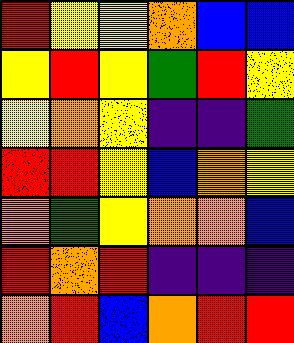[["red", "yellow", "yellow", "orange", "blue", "blue"], ["yellow", "red", "yellow", "green", "red", "yellow"], ["yellow", "orange", "yellow", "indigo", "indigo", "green"], ["red", "red", "yellow", "blue", "orange", "yellow"], ["orange", "green", "yellow", "orange", "orange", "blue"], ["red", "orange", "red", "indigo", "indigo", "indigo"], ["orange", "red", "blue", "orange", "red", "red"]]